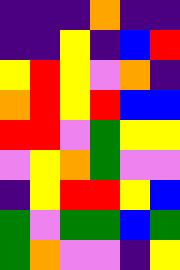[["indigo", "indigo", "indigo", "orange", "indigo", "indigo"], ["indigo", "indigo", "yellow", "indigo", "blue", "red"], ["yellow", "red", "yellow", "violet", "orange", "indigo"], ["orange", "red", "yellow", "red", "blue", "blue"], ["red", "red", "violet", "green", "yellow", "yellow"], ["violet", "yellow", "orange", "green", "violet", "violet"], ["indigo", "yellow", "red", "red", "yellow", "blue"], ["green", "violet", "green", "green", "blue", "green"], ["green", "orange", "violet", "violet", "indigo", "yellow"]]